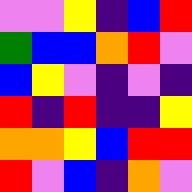[["violet", "violet", "yellow", "indigo", "blue", "red"], ["green", "blue", "blue", "orange", "red", "violet"], ["blue", "yellow", "violet", "indigo", "violet", "indigo"], ["red", "indigo", "red", "indigo", "indigo", "yellow"], ["orange", "orange", "yellow", "blue", "red", "red"], ["red", "violet", "blue", "indigo", "orange", "violet"]]